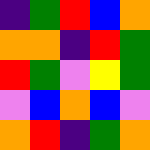[["indigo", "green", "red", "blue", "orange"], ["orange", "orange", "indigo", "red", "green"], ["red", "green", "violet", "yellow", "green"], ["violet", "blue", "orange", "blue", "violet"], ["orange", "red", "indigo", "green", "orange"]]